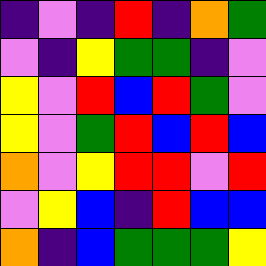[["indigo", "violet", "indigo", "red", "indigo", "orange", "green"], ["violet", "indigo", "yellow", "green", "green", "indigo", "violet"], ["yellow", "violet", "red", "blue", "red", "green", "violet"], ["yellow", "violet", "green", "red", "blue", "red", "blue"], ["orange", "violet", "yellow", "red", "red", "violet", "red"], ["violet", "yellow", "blue", "indigo", "red", "blue", "blue"], ["orange", "indigo", "blue", "green", "green", "green", "yellow"]]